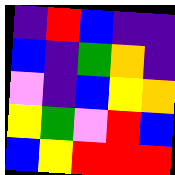[["indigo", "red", "blue", "indigo", "indigo"], ["blue", "indigo", "green", "orange", "indigo"], ["violet", "indigo", "blue", "yellow", "orange"], ["yellow", "green", "violet", "red", "blue"], ["blue", "yellow", "red", "red", "red"]]